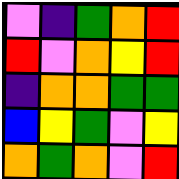[["violet", "indigo", "green", "orange", "red"], ["red", "violet", "orange", "yellow", "red"], ["indigo", "orange", "orange", "green", "green"], ["blue", "yellow", "green", "violet", "yellow"], ["orange", "green", "orange", "violet", "red"]]